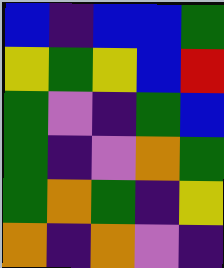[["blue", "indigo", "blue", "blue", "green"], ["yellow", "green", "yellow", "blue", "red"], ["green", "violet", "indigo", "green", "blue"], ["green", "indigo", "violet", "orange", "green"], ["green", "orange", "green", "indigo", "yellow"], ["orange", "indigo", "orange", "violet", "indigo"]]